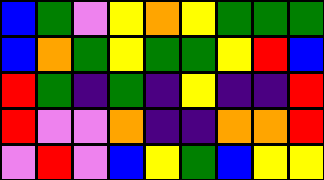[["blue", "green", "violet", "yellow", "orange", "yellow", "green", "green", "green"], ["blue", "orange", "green", "yellow", "green", "green", "yellow", "red", "blue"], ["red", "green", "indigo", "green", "indigo", "yellow", "indigo", "indigo", "red"], ["red", "violet", "violet", "orange", "indigo", "indigo", "orange", "orange", "red"], ["violet", "red", "violet", "blue", "yellow", "green", "blue", "yellow", "yellow"]]